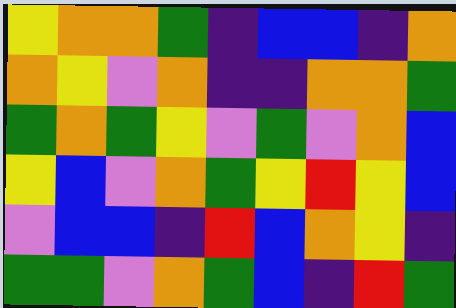[["yellow", "orange", "orange", "green", "indigo", "blue", "blue", "indigo", "orange"], ["orange", "yellow", "violet", "orange", "indigo", "indigo", "orange", "orange", "green"], ["green", "orange", "green", "yellow", "violet", "green", "violet", "orange", "blue"], ["yellow", "blue", "violet", "orange", "green", "yellow", "red", "yellow", "blue"], ["violet", "blue", "blue", "indigo", "red", "blue", "orange", "yellow", "indigo"], ["green", "green", "violet", "orange", "green", "blue", "indigo", "red", "green"]]